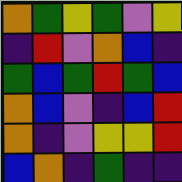[["orange", "green", "yellow", "green", "violet", "yellow"], ["indigo", "red", "violet", "orange", "blue", "indigo"], ["green", "blue", "green", "red", "green", "blue"], ["orange", "blue", "violet", "indigo", "blue", "red"], ["orange", "indigo", "violet", "yellow", "yellow", "red"], ["blue", "orange", "indigo", "green", "indigo", "indigo"]]